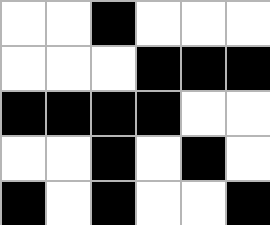[["white", "white", "black", "white", "white", "white"], ["white", "white", "white", "black", "black", "black"], ["black", "black", "black", "black", "white", "white"], ["white", "white", "black", "white", "black", "white"], ["black", "white", "black", "white", "white", "black"]]